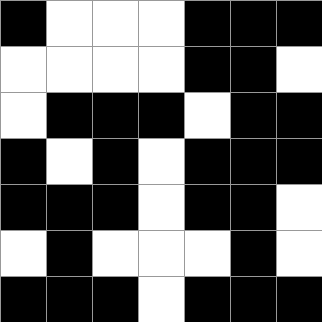[["black", "white", "white", "white", "black", "black", "black"], ["white", "white", "white", "white", "black", "black", "white"], ["white", "black", "black", "black", "white", "black", "black"], ["black", "white", "black", "white", "black", "black", "black"], ["black", "black", "black", "white", "black", "black", "white"], ["white", "black", "white", "white", "white", "black", "white"], ["black", "black", "black", "white", "black", "black", "black"]]